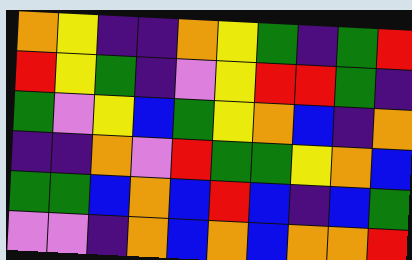[["orange", "yellow", "indigo", "indigo", "orange", "yellow", "green", "indigo", "green", "red"], ["red", "yellow", "green", "indigo", "violet", "yellow", "red", "red", "green", "indigo"], ["green", "violet", "yellow", "blue", "green", "yellow", "orange", "blue", "indigo", "orange"], ["indigo", "indigo", "orange", "violet", "red", "green", "green", "yellow", "orange", "blue"], ["green", "green", "blue", "orange", "blue", "red", "blue", "indigo", "blue", "green"], ["violet", "violet", "indigo", "orange", "blue", "orange", "blue", "orange", "orange", "red"]]